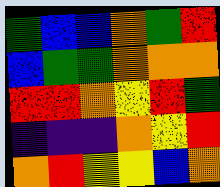[["green", "blue", "blue", "orange", "green", "red"], ["blue", "green", "green", "orange", "orange", "orange"], ["red", "red", "orange", "yellow", "red", "green"], ["indigo", "indigo", "indigo", "orange", "yellow", "red"], ["orange", "red", "yellow", "yellow", "blue", "orange"]]